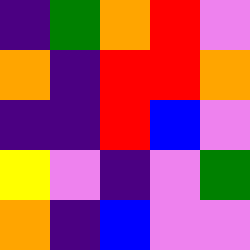[["indigo", "green", "orange", "red", "violet"], ["orange", "indigo", "red", "red", "orange"], ["indigo", "indigo", "red", "blue", "violet"], ["yellow", "violet", "indigo", "violet", "green"], ["orange", "indigo", "blue", "violet", "violet"]]